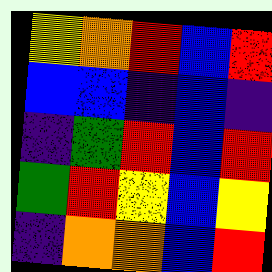[["yellow", "orange", "red", "blue", "red"], ["blue", "blue", "indigo", "blue", "indigo"], ["indigo", "green", "red", "blue", "red"], ["green", "red", "yellow", "blue", "yellow"], ["indigo", "orange", "orange", "blue", "red"]]